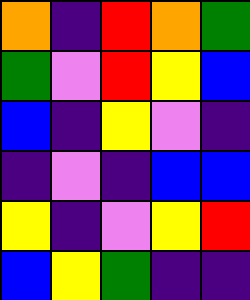[["orange", "indigo", "red", "orange", "green"], ["green", "violet", "red", "yellow", "blue"], ["blue", "indigo", "yellow", "violet", "indigo"], ["indigo", "violet", "indigo", "blue", "blue"], ["yellow", "indigo", "violet", "yellow", "red"], ["blue", "yellow", "green", "indigo", "indigo"]]